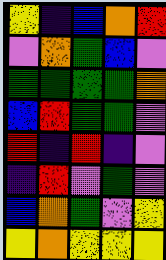[["yellow", "indigo", "blue", "orange", "red"], ["violet", "orange", "green", "blue", "violet"], ["green", "green", "green", "green", "orange"], ["blue", "red", "green", "green", "violet"], ["red", "indigo", "red", "indigo", "violet"], ["indigo", "red", "violet", "green", "violet"], ["blue", "orange", "green", "violet", "yellow"], ["yellow", "orange", "yellow", "yellow", "yellow"]]